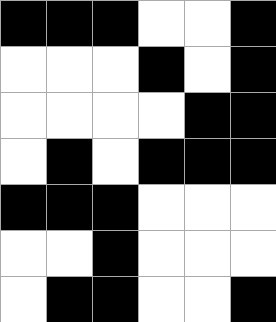[["black", "black", "black", "white", "white", "black"], ["white", "white", "white", "black", "white", "black"], ["white", "white", "white", "white", "black", "black"], ["white", "black", "white", "black", "black", "black"], ["black", "black", "black", "white", "white", "white"], ["white", "white", "black", "white", "white", "white"], ["white", "black", "black", "white", "white", "black"]]